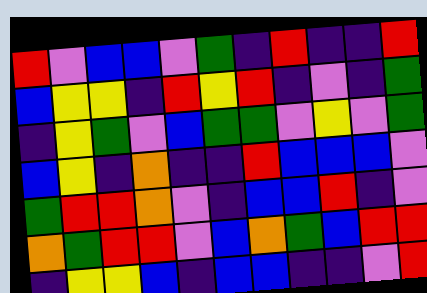[["red", "violet", "blue", "blue", "violet", "green", "indigo", "red", "indigo", "indigo", "red"], ["blue", "yellow", "yellow", "indigo", "red", "yellow", "red", "indigo", "violet", "indigo", "green"], ["indigo", "yellow", "green", "violet", "blue", "green", "green", "violet", "yellow", "violet", "green"], ["blue", "yellow", "indigo", "orange", "indigo", "indigo", "red", "blue", "blue", "blue", "violet"], ["green", "red", "red", "orange", "violet", "indigo", "blue", "blue", "red", "indigo", "violet"], ["orange", "green", "red", "red", "violet", "blue", "orange", "green", "blue", "red", "red"], ["indigo", "yellow", "yellow", "blue", "indigo", "blue", "blue", "indigo", "indigo", "violet", "red"]]